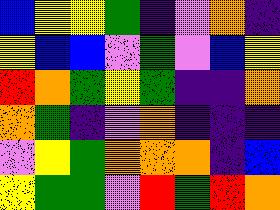[["blue", "yellow", "yellow", "green", "indigo", "violet", "orange", "indigo"], ["yellow", "blue", "blue", "violet", "green", "violet", "blue", "yellow"], ["red", "orange", "green", "yellow", "green", "indigo", "indigo", "orange"], ["orange", "green", "indigo", "violet", "orange", "indigo", "indigo", "indigo"], ["violet", "yellow", "green", "orange", "orange", "orange", "indigo", "blue"], ["yellow", "green", "green", "violet", "red", "green", "red", "orange"]]